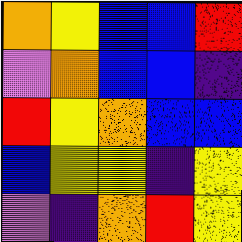[["orange", "yellow", "blue", "blue", "red"], ["violet", "orange", "blue", "blue", "indigo"], ["red", "yellow", "orange", "blue", "blue"], ["blue", "yellow", "yellow", "indigo", "yellow"], ["violet", "indigo", "orange", "red", "yellow"]]